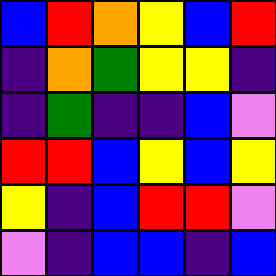[["blue", "red", "orange", "yellow", "blue", "red"], ["indigo", "orange", "green", "yellow", "yellow", "indigo"], ["indigo", "green", "indigo", "indigo", "blue", "violet"], ["red", "red", "blue", "yellow", "blue", "yellow"], ["yellow", "indigo", "blue", "red", "red", "violet"], ["violet", "indigo", "blue", "blue", "indigo", "blue"]]